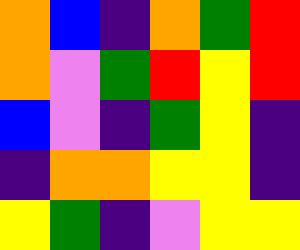[["orange", "blue", "indigo", "orange", "green", "red"], ["orange", "violet", "green", "red", "yellow", "red"], ["blue", "violet", "indigo", "green", "yellow", "indigo"], ["indigo", "orange", "orange", "yellow", "yellow", "indigo"], ["yellow", "green", "indigo", "violet", "yellow", "yellow"]]